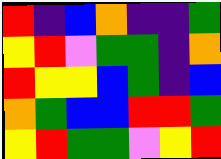[["red", "indigo", "blue", "orange", "indigo", "indigo", "green"], ["yellow", "red", "violet", "green", "green", "indigo", "orange"], ["red", "yellow", "yellow", "blue", "green", "indigo", "blue"], ["orange", "green", "blue", "blue", "red", "red", "green"], ["yellow", "red", "green", "green", "violet", "yellow", "red"]]